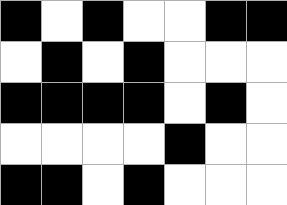[["black", "white", "black", "white", "white", "black", "black"], ["white", "black", "white", "black", "white", "white", "white"], ["black", "black", "black", "black", "white", "black", "white"], ["white", "white", "white", "white", "black", "white", "white"], ["black", "black", "white", "black", "white", "white", "white"]]